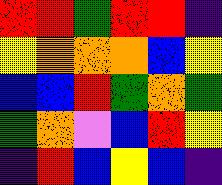[["red", "red", "green", "red", "red", "indigo"], ["yellow", "orange", "orange", "orange", "blue", "yellow"], ["blue", "blue", "red", "green", "orange", "green"], ["green", "orange", "violet", "blue", "red", "yellow"], ["indigo", "red", "blue", "yellow", "blue", "indigo"]]